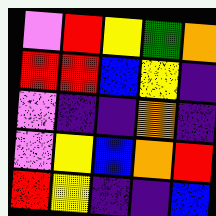[["violet", "red", "yellow", "green", "orange"], ["red", "red", "blue", "yellow", "indigo"], ["violet", "indigo", "indigo", "orange", "indigo"], ["violet", "yellow", "blue", "orange", "red"], ["red", "yellow", "indigo", "indigo", "blue"]]